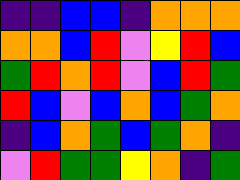[["indigo", "indigo", "blue", "blue", "indigo", "orange", "orange", "orange"], ["orange", "orange", "blue", "red", "violet", "yellow", "red", "blue"], ["green", "red", "orange", "red", "violet", "blue", "red", "green"], ["red", "blue", "violet", "blue", "orange", "blue", "green", "orange"], ["indigo", "blue", "orange", "green", "blue", "green", "orange", "indigo"], ["violet", "red", "green", "green", "yellow", "orange", "indigo", "green"]]